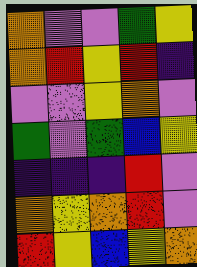[["orange", "violet", "violet", "green", "yellow"], ["orange", "red", "yellow", "red", "indigo"], ["violet", "violet", "yellow", "orange", "violet"], ["green", "violet", "green", "blue", "yellow"], ["indigo", "indigo", "indigo", "red", "violet"], ["orange", "yellow", "orange", "red", "violet"], ["red", "yellow", "blue", "yellow", "orange"]]